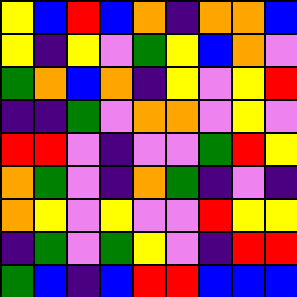[["yellow", "blue", "red", "blue", "orange", "indigo", "orange", "orange", "blue"], ["yellow", "indigo", "yellow", "violet", "green", "yellow", "blue", "orange", "violet"], ["green", "orange", "blue", "orange", "indigo", "yellow", "violet", "yellow", "red"], ["indigo", "indigo", "green", "violet", "orange", "orange", "violet", "yellow", "violet"], ["red", "red", "violet", "indigo", "violet", "violet", "green", "red", "yellow"], ["orange", "green", "violet", "indigo", "orange", "green", "indigo", "violet", "indigo"], ["orange", "yellow", "violet", "yellow", "violet", "violet", "red", "yellow", "yellow"], ["indigo", "green", "violet", "green", "yellow", "violet", "indigo", "red", "red"], ["green", "blue", "indigo", "blue", "red", "red", "blue", "blue", "blue"]]